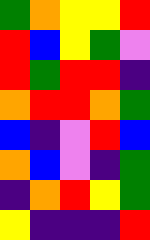[["green", "orange", "yellow", "yellow", "red"], ["red", "blue", "yellow", "green", "violet"], ["red", "green", "red", "red", "indigo"], ["orange", "red", "red", "orange", "green"], ["blue", "indigo", "violet", "red", "blue"], ["orange", "blue", "violet", "indigo", "green"], ["indigo", "orange", "red", "yellow", "green"], ["yellow", "indigo", "indigo", "indigo", "red"]]